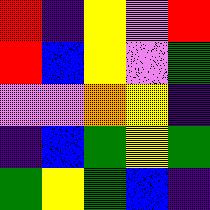[["red", "indigo", "yellow", "violet", "red"], ["red", "blue", "yellow", "violet", "green"], ["violet", "violet", "orange", "yellow", "indigo"], ["indigo", "blue", "green", "yellow", "green"], ["green", "yellow", "green", "blue", "indigo"]]